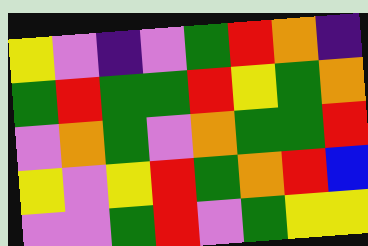[["yellow", "violet", "indigo", "violet", "green", "red", "orange", "indigo"], ["green", "red", "green", "green", "red", "yellow", "green", "orange"], ["violet", "orange", "green", "violet", "orange", "green", "green", "red"], ["yellow", "violet", "yellow", "red", "green", "orange", "red", "blue"], ["violet", "violet", "green", "red", "violet", "green", "yellow", "yellow"]]